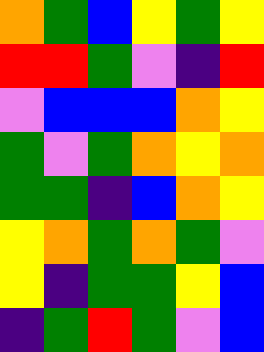[["orange", "green", "blue", "yellow", "green", "yellow"], ["red", "red", "green", "violet", "indigo", "red"], ["violet", "blue", "blue", "blue", "orange", "yellow"], ["green", "violet", "green", "orange", "yellow", "orange"], ["green", "green", "indigo", "blue", "orange", "yellow"], ["yellow", "orange", "green", "orange", "green", "violet"], ["yellow", "indigo", "green", "green", "yellow", "blue"], ["indigo", "green", "red", "green", "violet", "blue"]]